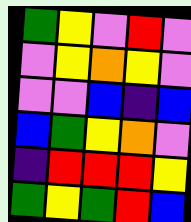[["green", "yellow", "violet", "red", "violet"], ["violet", "yellow", "orange", "yellow", "violet"], ["violet", "violet", "blue", "indigo", "blue"], ["blue", "green", "yellow", "orange", "violet"], ["indigo", "red", "red", "red", "yellow"], ["green", "yellow", "green", "red", "blue"]]